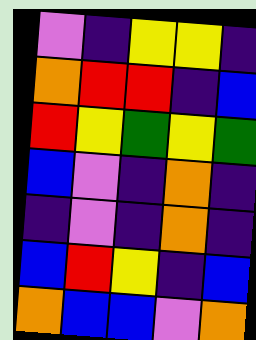[["violet", "indigo", "yellow", "yellow", "indigo"], ["orange", "red", "red", "indigo", "blue"], ["red", "yellow", "green", "yellow", "green"], ["blue", "violet", "indigo", "orange", "indigo"], ["indigo", "violet", "indigo", "orange", "indigo"], ["blue", "red", "yellow", "indigo", "blue"], ["orange", "blue", "blue", "violet", "orange"]]